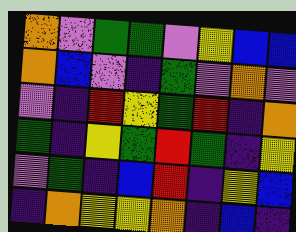[["orange", "violet", "green", "green", "violet", "yellow", "blue", "blue"], ["orange", "blue", "violet", "indigo", "green", "violet", "orange", "violet"], ["violet", "indigo", "red", "yellow", "green", "red", "indigo", "orange"], ["green", "indigo", "yellow", "green", "red", "green", "indigo", "yellow"], ["violet", "green", "indigo", "blue", "red", "indigo", "yellow", "blue"], ["indigo", "orange", "yellow", "yellow", "orange", "indigo", "blue", "indigo"]]